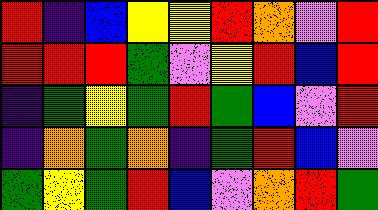[["red", "indigo", "blue", "yellow", "yellow", "red", "orange", "violet", "red"], ["red", "red", "red", "green", "violet", "yellow", "red", "blue", "red"], ["indigo", "green", "yellow", "green", "red", "green", "blue", "violet", "red"], ["indigo", "orange", "green", "orange", "indigo", "green", "red", "blue", "violet"], ["green", "yellow", "green", "red", "blue", "violet", "orange", "red", "green"]]